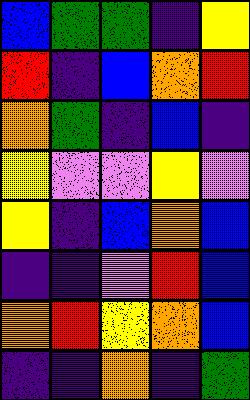[["blue", "green", "green", "indigo", "yellow"], ["red", "indigo", "blue", "orange", "red"], ["orange", "green", "indigo", "blue", "indigo"], ["yellow", "violet", "violet", "yellow", "violet"], ["yellow", "indigo", "blue", "orange", "blue"], ["indigo", "indigo", "violet", "red", "blue"], ["orange", "red", "yellow", "orange", "blue"], ["indigo", "indigo", "orange", "indigo", "green"]]